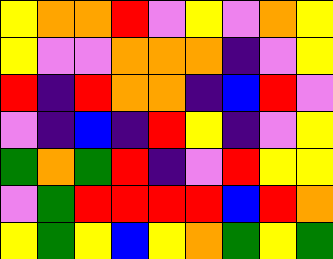[["yellow", "orange", "orange", "red", "violet", "yellow", "violet", "orange", "yellow"], ["yellow", "violet", "violet", "orange", "orange", "orange", "indigo", "violet", "yellow"], ["red", "indigo", "red", "orange", "orange", "indigo", "blue", "red", "violet"], ["violet", "indigo", "blue", "indigo", "red", "yellow", "indigo", "violet", "yellow"], ["green", "orange", "green", "red", "indigo", "violet", "red", "yellow", "yellow"], ["violet", "green", "red", "red", "red", "red", "blue", "red", "orange"], ["yellow", "green", "yellow", "blue", "yellow", "orange", "green", "yellow", "green"]]